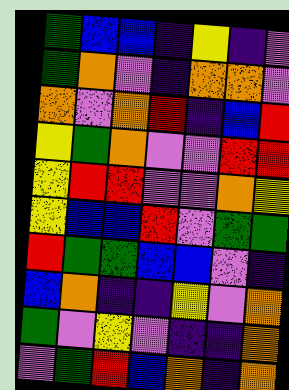[["green", "blue", "blue", "indigo", "yellow", "indigo", "violet"], ["green", "orange", "violet", "indigo", "orange", "orange", "violet"], ["orange", "violet", "orange", "red", "indigo", "blue", "red"], ["yellow", "green", "orange", "violet", "violet", "red", "red"], ["yellow", "red", "red", "violet", "violet", "orange", "yellow"], ["yellow", "blue", "blue", "red", "violet", "green", "green"], ["red", "green", "green", "blue", "blue", "violet", "indigo"], ["blue", "orange", "indigo", "indigo", "yellow", "violet", "orange"], ["green", "violet", "yellow", "violet", "indigo", "indigo", "orange"], ["violet", "green", "red", "blue", "orange", "indigo", "orange"]]